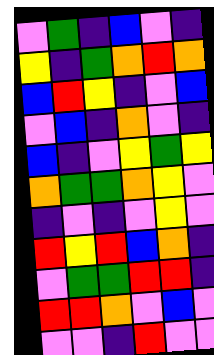[["violet", "green", "indigo", "blue", "violet", "indigo"], ["yellow", "indigo", "green", "orange", "red", "orange"], ["blue", "red", "yellow", "indigo", "violet", "blue"], ["violet", "blue", "indigo", "orange", "violet", "indigo"], ["blue", "indigo", "violet", "yellow", "green", "yellow"], ["orange", "green", "green", "orange", "yellow", "violet"], ["indigo", "violet", "indigo", "violet", "yellow", "violet"], ["red", "yellow", "red", "blue", "orange", "indigo"], ["violet", "green", "green", "red", "red", "indigo"], ["red", "red", "orange", "violet", "blue", "violet"], ["violet", "violet", "indigo", "red", "violet", "violet"]]